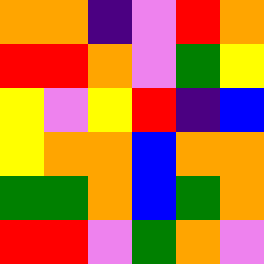[["orange", "orange", "indigo", "violet", "red", "orange"], ["red", "red", "orange", "violet", "green", "yellow"], ["yellow", "violet", "yellow", "red", "indigo", "blue"], ["yellow", "orange", "orange", "blue", "orange", "orange"], ["green", "green", "orange", "blue", "green", "orange"], ["red", "red", "violet", "green", "orange", "violet"]]